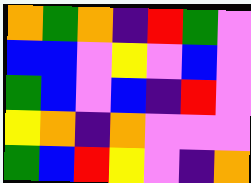[["orange", "green", "orange", "indigo", "red", "green", "violet"], ["blue", "blue", "violet", "yellow", "violet", "blue", "violet"], ["green", "blue", "violet", "blue", "indigo", "red", "violet"], ["yellow", "orange", "indigo", "orange", "violet", "violet", "violet"], ["green", "blue", "red", "yellow", "violet", "indigo", "orange"]]